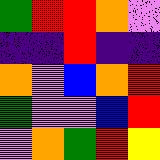[["green", "red", "red", "orange", "violet"], ["indigo", "indigo", "red", "indigo", "indigo"], ["orange", "violet", "blue", "orange", "red"], ["green", "violet", "violet", "blue", "red"], ["violet", "orange", "green", "red", "yellow"]]